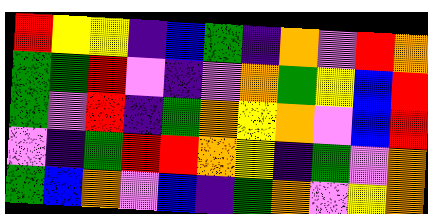[["red", "yellow", "yellow", "indigo", "blue", "green", "indigo", "orange", "violet", "red", "orange"], ["green", "green", "red", "violet", "indigo", "violet", "orange", "green", "yellow", "blue", "red"], ["green", "violet", "red", "indigo", "green", "orange", "yellow", "orange", "violet", "blue", "red"], ["violet", "indigo", "green", "red", "red", "orange", "yellow", "indigo", "green", "violet", "orange"], ["green", "blue", "orange", "violet", "blue", "indigo", "green", "orange", "violet", "yellow", "orange"]]